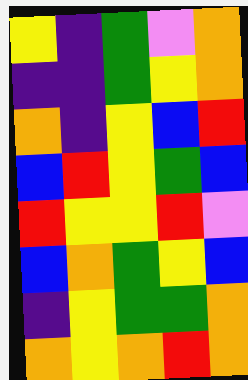[["yellow", "indigo", "green", "violet", "orange"], ["indigo", "indigo", "green", "yellow", "orange"], ["orange", "indigo", "yellow", "blue", "red"], ["blue", "red", "yellow", "green", "blue"], ["red", "yellow", "yellow", "red", "violet"], ["blue", "orange", "green", "yellow", "blue"], ["indigo", "yellow", "green", "green", "orange"], ["orange", "yellow", "orange", "red", "orange"]]